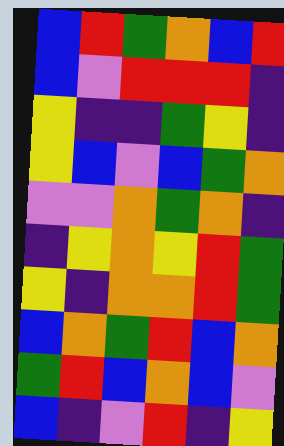[["blue", "red", "green", "orange", "blue", "red"], ["blue", "violet", "red", "red", "red", "indigo"], ["yellow", "indigo", "indigo", "green", "yellow", "indigo"], ["yellow", "blue", "violet", "blue", "green", "orange"], ["violet", "violet", "orange", "green", "orange", "indigo"], ["indigo", "yellow", "orange", "yellow", "red", "green"], ["yellow", "indigo", "orange", "orange", "red", "green"], ["blue", "orange", "green", "red", "blue", "orange"], ["green", "red", "blue", "orange", "blue", "violet"], ["blue", "indigo", "violet", "red", "indigo", "yellow"]]